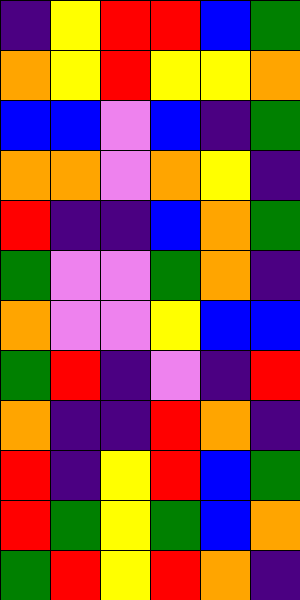[["indigo", "yellow", "red", "red", "blue", "green"], ["orange", "yellow", "red", "yellow", "yellow", "orange"], ["blue", "blue", "violet", "blue", "indigo", "green"], ["orange", "orange", "violet", "orange", "yellow", "indigo"], ["red", "indigo", "indigo", "blue", "orange", "green"], ["green", "violet", "violet", "green", "orange", "indigo"], ["orange", "violet", "violet", "yellow", "blue", "blue"], ["green", "red", "indigo", "violet", "indigo", "red"], ["orange", "indigo", "indigo", "red", "orange", "indigo"], ["red", "indigo", "yellow", "red", "blue", "green"], ["red", "green", "yellow", "green", "blue", "orange"], ["green", "red", "yellow", "red", "orange", "indigo"]]